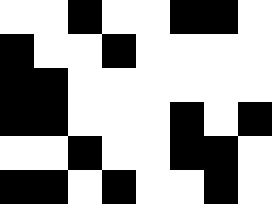[["white", "white", "black", "white", "white", "black", "black", "white"], ["black", "white", "white", "black", "white", "white", "white", "white"], ["black", "black", "white", "white", "white", "white", "white", "white"], ["black", "black", "white", "white", "white", "black", "white", "black"], ["white", "white", "black", "white", "white", "black", "black", "white"], ["black", "black", "white", "black", "white", "white", "black", "white"]]